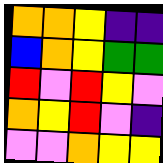[["orange", "orange", "yellow", "indigo", "indigo"], ["blue", "orange", "yellow", "green", "green"], ["red", "violet", "red", "yellow", "violet"], ["orange", "yellow", "red", "violet", "indigo"], ["violet", "violet", "orange", "yellow", "yellow"]]